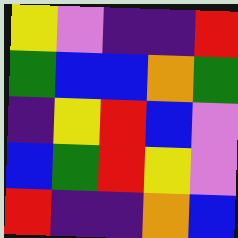[["yellow", "violet", "indigo", "indigo", "red"], ["green", "blue", "blue", "orange", "green"], ["indigo", "yellow", "red", "blue", "violet"], ["blue", "green", "red", "yellow", "violet"], ["red", "indigo", "indigo", "orange", "blue"]]